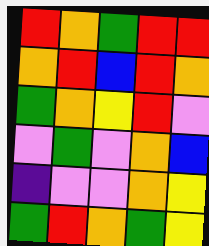[["red", "orange", "green", "red", "red"], ["orange", "red", "blue", "red", "orange"], ["green", "orange", "yellow", "red", "violet"], ["violet", "green", "violet", "orange", "blue"], ["indigo", "violet", "violet", "orange", "yellow"], ["green", "red", "orange", "green", "yellow"]]